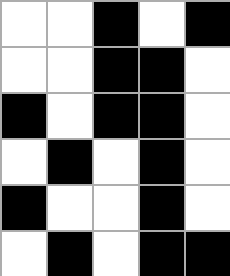[["white", "white", "black", "white", "black"], ["white", "white", "black", "black", "white"], ["black", "white", "black", "black", "white"], ["white", "black", "white", "black", "white"], ["black", "white", "white", "black", "white"], ["white", "black", "white", "black", "black"]]